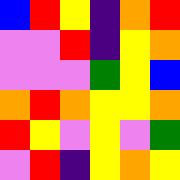[["blue", "red", "yellow", "indigo", "orange", "red"], ["violet", "violet", "red", "indigo", "yellow", "orange"], ["violet", "violet", "violet", "green", "yellow", "blue"], ["orange", "red", "orange", "yellow", "yellow", "orange"], ["red", "yellow", "violet", "yellow", "violet", "green"], ["violet", "red", "indigo", "yellow", "orange", "yellow"]]